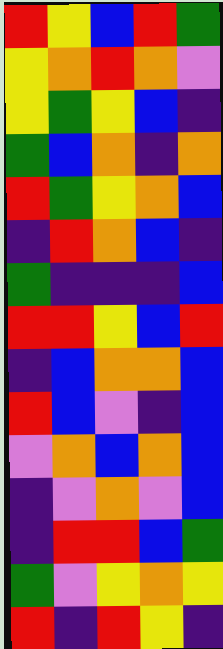[["red", "yellow", "blue", "red", "green"], ["yellow", "orange", "red", "orange", "violet"], ["yellow", "green", "yellow", "blue", "indigo"], ["green", "blue", "orange", "indigo", "orange"], ["red", "green", "yellow", "orange", "blue"], ["indigo", "red", "orange", "blue", "indigo"], ["green", "indigo", "indigo", "indigo", "blue"], ["red", "red", "yellow", "blue", "red"], ["indigo", "blue", "orange", "orange", "blue"], ["red", "blue", "violet", "indigo", "blue"], ["violet", "orange", "blue", "orange", "blue"], ["indigo", "violet", "orange", "violet", "blue"], ["indigo", "red", "red", "blue", "green"], ["green", "violet", "yellow", "orange", "yellow"], ["red", "indigo", "red", "yellow", "indigo"]]